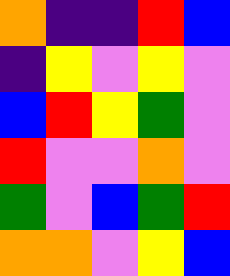[["orange", "indigo", "indigo", "red", "blue"], ["indigo", "yellow", "violet", "yellow", "violet"], ["blue", "red", "yellow", "green", "violet"], ["red", "violet", "violet", "orange", "violet"], ["green", "violet", "blue", "green", "red"], ["orange", "orange", "violet", "yellow", "blue"]]